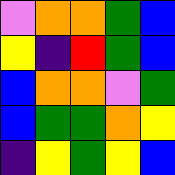[["violet", "orange", "orange", "green", "blue"], ["yellow", "indigo", "red", "green", "blue"], ["blue", "orange", "orange", "violet", "green"], ["blue", "green", "green", "orange", "yellow"], ["indigo", "yellow", "green", "yellow", "blue"]]